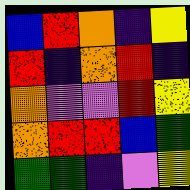[["blue", "red", "orange", "indigo", "yellow"], ["red", "indigo", "orange", "red", "indigo"], ["orange", "violet", "violet", "red", "yellow"], ["orange", "red", "red", "blue", "green"], ["green", "green", "indigo", "violet", "yellow"]]